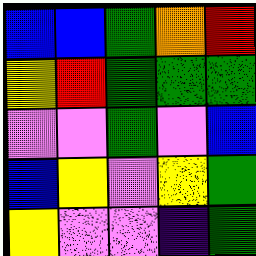[["blue", "blue", "green", "orange", "red"], ["yellow", "red", "green", "green", "green"], ["violet", "violet", "green", "violet", "blue"], ["blue", "yellow", "violet", "yellow", "green"], ["yellow", "violet", "violet", "indigo", "green"]]